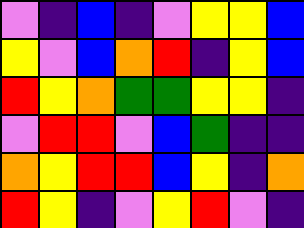[["violet", "indigo", "blue", "indigo", "violet", "yellow", "yellow", "blue"], ["yellow", "violet", "blue", "orange", "red", "indigo", "yellow", "blue"], ["red", "yellow", "orange", "green", "green", "yellow", "yellow", "indigo"], ["violet", "red", "red", "violet", "blue", "green", "indigo", "indigo"], ["orange", "yellow", "red", "red", "blue", "yellow", "indigo", "orange"], ["red", "yellow", "indigo", "violet", "yellow", "red", "violet", "indigo"]]